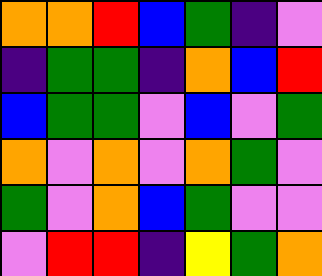[["orange", "orange", "red", "blue", "green", "indigo", "violet"], ["indigo", "green", "green", "indigo", "orange", "blue", "red"], ["blue", "green", "green", "violet", "blue", "violet", "green"], ["orange", "violet", "orange", "violet", "orange", "green", "violet"], ["green", "violet", "orange", "blue", "green", "violet", "violet"], ["violet", "red", "red", "indigo", "yellow", "green", "orange"]]